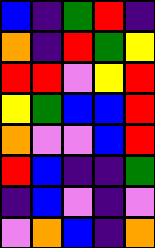[["blue", "indigo", "green", "red", "indigo"], ["orange", "indigo", "red", "green", "yellow"], ["red", "red", "violet", "yellow", "red"], ["yellow", "green", "blue", "blue", "red"], ["orange", "violet", "violet", "blue", "red"], ["red", "blue", "indigo", "indigo", "green"], ["indigo", "blue", "violet", "indigo", "violet"], ["violet", "orange", "blue", "indigo", "orange"]]